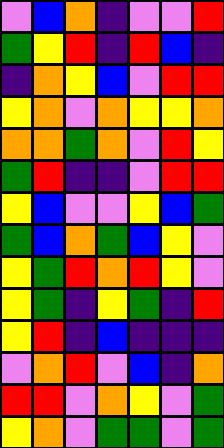[["violet", "blue", "orange", "indigo", "violet", "violet", "red"], ["green", "yellow", "red", "indigo", "red", "blue", "indigo"], ["indigo", "orange", "yellow", "blue", "violet", "red", "red"], ["yellow", "orange", "violet", "orange", "yellow", "yellow", "orange"], ["orange", "orange", "green", "orange", "violet", "red", "yellow"], ["green", "red", "indigo", "indigo", "violet", "red", "red"], ["yellow", "blue", "violet", "violet", "yellow", "blue", "green"], ["green", "blue", "orange", "green", "blue", "yellow", "violet"], ["yellow", "green", "red", "orange", "red", "yellow", "violet"], ["yellow", "green", "indigo", "yellow", "green", "indigo", "red"], ["yellow", "red", "indigo", "blue", "indigo", "indigo", "indigo"], ["violet", "orange", "red", "violet", "blue", "indigo", "orange"], ["red", "red", "violet", "orange", "yellow", "violet", "green"], ["yellow", "orange", "violet", "green", "green", "violet", "green"]]